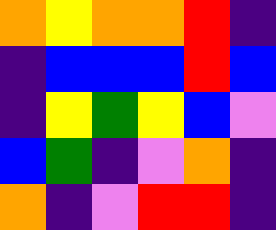[["orange", "yellow", "orange", "orange", "red", "indigo"], ["indigo", "blue", "blue", "blue", "red", "blue"], ["indigo", "yellow", "green", "yellow", "blue", "violet"], ["blue", "green", "indigo", "violet", "orange", "indigo"], ["orange", "indigo", "violet", "red", "red", "indigo"]]